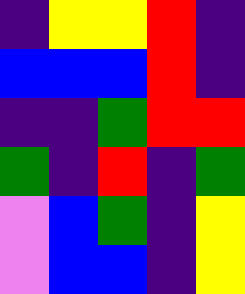[["indigo", "yellow", "yellow", "red", "indigo"], ["blue", "blue", "blue", "red", "indigo"], ["indigo", "indigo", "green", "red", "red"], ["green", "indigo", "red", "indigo", "green"], ["violet", "blue", "green", "indigo", "yellow"], ["violet", "blue", "blue", "indigo", "yellow"]]